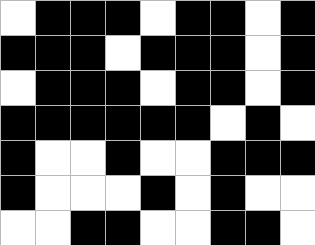[["white", "black", "black", "black", "white", "black", "black", "white", "black"], ["black", "black", "black", "white", "black", "black", "black", "white", "black"], ["white", "black", "black", "black", "white", "black", "black", "white", "black"], ["black", "black", "black", "black", "black", "black", "white", "black", "white"], ["black", "white", "white", "black", "white", "white", "black", "black", "black"], ["black", "white", "white", "white", "black", "white", "black", "white", "white"], ["white", "white", "black", "black", "white", "white", "black", "black", "white"]]